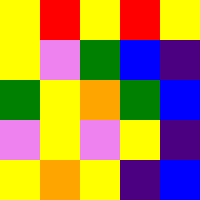[["yellow", "red", "yellow", "red", "yellow"], ["yellow", "violet", "green", "blue", "indigo"], ["green", "yellow", "orange", "green", "blue"], ["violet", "yellow", "violet", "yellow", "indigo"], ["yellow", "orange", "yellow", "indigo", "blue"]]